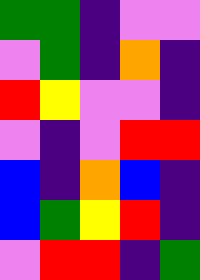[["green", "green", "indigo", "violet", "violet"], ["violet", "green", "indigo", "orange", "indigo"], ["red", "yellow", "violet", "violet", "indigo"], ["violet", "indigo", "violet", "red", "red"], ["blue", "indigo", "orange", "blue", "indigo"], ["blue", "green", "yellow", "red", "indigo"], ["violet", "red", "red", "indigo", "green"]]